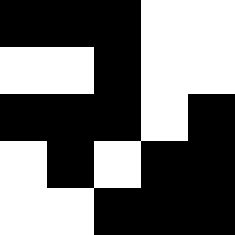[["black", "black", "black", "white", "white"], ["white", "white", "black", "white", "white"], ["black", "black", "black", "white", "black"], ["white", "black", "white", "black", "black"], ["white", "white", "black", "black", "black"]]